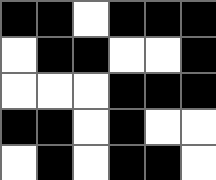[["black", "black", "white", "black", "black", "black"], ["white", "black", "black", "white", "white", "black"], ["white", "white", "white", "black", "black", "black"], ["black", "black", "white", "black", "white", "white"], ["white", "black", "white", "black", "black", "white"]]